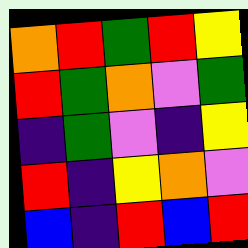[["orange", "red", "green", "red", "yellow"], ["red", "green", "orange", "violet", "green"], ["indigo", "green", "violet", "indigo", "yellow"], ["red", "indigo", "yellow", "orange", "violet"], ["blue", "indigo", "red", "blue", "red"]]